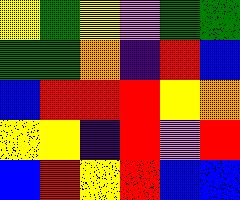[["yellow", "green", "yellow", "violet", "green", "green"], ["green", "green", "orange", "indigo", "red", "blue"], ["blue", "red", "red", "red", "yellow", "orange"], ["yellow", "yellow", "indigo", "red", "violet", "red"], ["blue", "red", "yellow", "red", "blue", "blue"]]